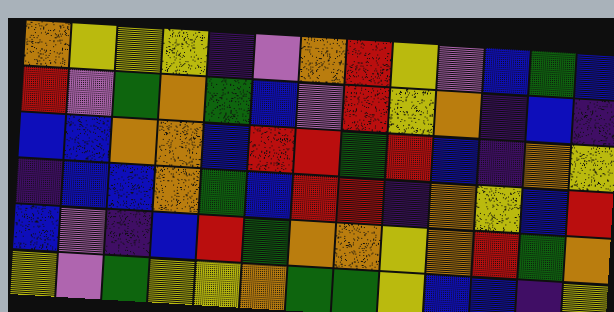[["orange", "yellow", "yellow", "yellow", "indigo", "violet", "orange", "red", "yellow", "violet", "blue", "green", "blue"], ["red", "violet", "green", "orange", "green", "blue", "violet", "red", "yellow", "orange", "indigo", "blue", "indigo"], ["blue", "blue", "orange", "orange", "blue", "red", "red", "green", "red", "blue", "indigo", "orange", "yellow"], ["indigo", "blue", "blue", "orange", "green", "blue", "red", "red", "indigo", "orange", "yellow", "blue", "red"], ["blue", "violet", "indigo", "blue", "red", "green", "orange", "orange", "yellow", "orange", "red", "green", "orange"], ["yellow", "violet", "green", "yellow", "yellow", "orange", "green", "green", "yellow", "blue", "blue", "indigo", "yellow"]]